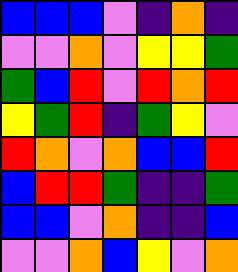[["blue", "blue", "blue", "violet", "indigo", "orange", "indigo"], ["violet", "violet", "orange", "violet", "yellow", "yellow", "green"], ["green", "blue", "red", "violet", "red", "orange", "red"], ["yellow", "green", "red", "indigo", "green", "yellow", "violet"], ["red", "orange", "violet", "orange", "blue", "blue", "red"], ["blue", "red", "red", "green", "indigo", "indigo", "green"], ["blue", "blue", "violet", "orange", "indigo", "indigo", "blue"], ["violet", "violet", "orange", "blue", "yellow", "violet", "orange"]]